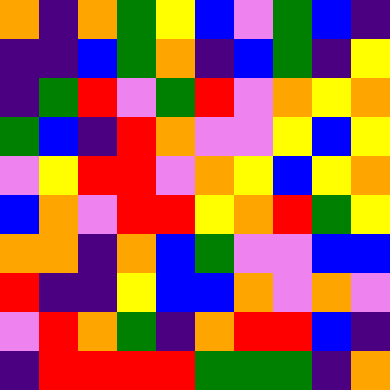[["orange", "indigo", "orange", "green", "yellow", "blue", "violet", "green", "blue", "indigo"], ["indigo", "indigo", "blue", "green", "orange", "indigo", "blue", "green", "indigo", "yellow"], ["indigo", "green", "red", "violet", "green", "red", "violet", "orange", "yellow", "orange"], ["green", "blue", "indigo", "red", "orange", "violet", "violet", "yellow", "blue", "yellow"], ["violet", "yellow", "red", "red", "violet", "orange", "yellow", "blue", "yellow", "orange"], ["blue", "orange", "violet", "red", "red", "yellow", "orange", "red", "green", "yellow"], ["orange", "orange", "indigo", "orange", "blue", "green", "violet", "violet", "blue", "blue"], ["red", "indigo", "indigo", "yellow", "blue", "blue", "orange", "violet", "orange", "violet"], ["violet", "red", "orange", "green", "indigo", "orange", "red", "red", "blue", "indigo"], ["indigo", "red", "red", "red", "red", "green", "green", "green", "indigo", "orange"]]